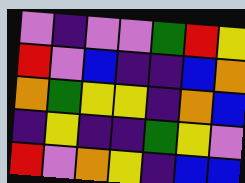[["violet", "indigo", "violet", "violet", "green", "red", "yellow"], ["red", "violet", "blue", "indigo", "indigo", "blue", "orange"], ["orange", "green", "yellow", "yellow", "indigo", "orange", "blue"], ["indigo", "yellow", "indigo", "indigo", "green", "yellow", "violet"], ["red", "violet", "orange", "yellow", "indigo", "blue", "blue"]]